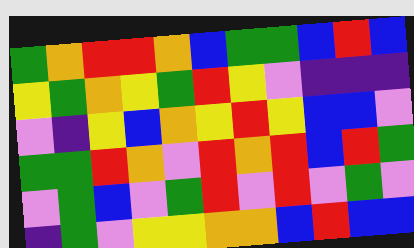[["green", "orange", "red", "red", "orange", "blue", "green", "green", "blue", "red", "blue"], ["yellow", "green", "orange", "yellow", "green", "red", "yellow", "violet", "indigo", "indigo", "indigo"], ["violet", "indigo", "yellow", "blue", "orange", "yellow", "red", "yellow", "blue", "blue", "violet"], ["green", "green", "red", "orange", "violet", "red", "orange", "red", "blue", "red", "green"], ["violet", "green", "blue", "violet", "green", "red", "violet", "red", "violet", "green", "violet"], ["indigo", "green", "violet", "yellow", "yellow", "orange", "orange", "blue", "red", "blue", "blue"]]